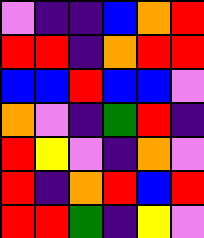[["violet", "indigo", "indigo", "blue", "orange", "red"], ["red", "red", "indigo", "orange", "red", "red"], ["blue", "blue", "red", "blue", "blue", "violet"], ["orange", "violet", "indigo", "green", "red", "indigo"], ["red", "yellow", "violet", "indigo", "orange", "violet"], ["red", "indigo", "orange", "red", "blue", "red"], ["red", "red", "green", "indigo", "yellow", "violet"]]